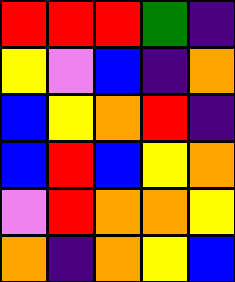[["red", "red", "red", "green", "indigo"], ["yellow", "violet", "blue", "indigo", "orange"], ["blue", "yellow", "orange", "red", "indigo"], ["blue", "red", "blue", "yellow", "orange"], ["violet", "red", "orange", "orange", "yellow"], ["orange", "indigo", "orange", "yellow", "blue"]]